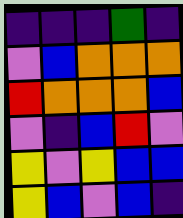[["indigo", "indigo", "indigo", "green", "indigo"], ["violet", "blue", "orange", "orange", "orange"], ["red", "orange", "orange", "orange", "blue"], ["violet", "indigo", "blue", "red", "violet"], ["yellow", "violet", "yellow", "blue", "blue"], ["yellow", "blue", "violet", "blue", "indigo"]]